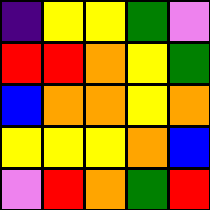[["indigo", "yellow", "yellow", "green", "violet"], ["red", "red", "orange", "yellow", "green"], ["blue", "orange", "orange", "yellow", "orange"], ["yellow", "yellow", "yellow", "orange", "blue"], ["violet", "red", "orange", "green", "red"]]